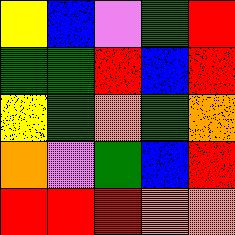[["yellow", "blue", "violet", "green", "red"], ["green", "green", "red", "blue", "red"], ["yellow", "green", "orange", "green", "orange"], ["orange", "violet", "green", "blue", "red"], ["red", "red", "red", "orange", "orange"]]